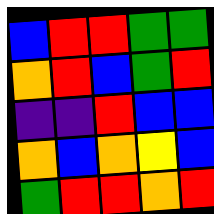[["blue", "red", "red", "green", "green"], ["orange", "red", "blue", "green", "red"], ["indigo", "indigo", "red", "blue", "blue"], ["orange", "blue", "orange", "yellow", "blue"], ["green", "red", "red", "orange", "red"]]